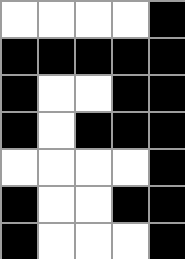[["white", "white", "white", "white", "black"], ["black", "black", "black", "black", "black"], ["black", "white", "white", "black", "black"], ["black", "white", "black", "black", "black"], ["white", "white", "white", "white", "black"], ["black", "white", "white", "black", "black"], ["black", "white", "white", "white", "black"]]